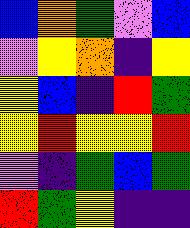[["blue", "orange", "green", "violet", "blue"], ["violet", "yellow", "orange", "indigo", "yellow"], ["yellow", "blue", "indigo", "red", "green"], ["yellow", "red", "yellow", "yellow", "red"], ["violet", "indigo", "green", "blue", "green"], ["red", "green", "yellow", "indigo", "indigo"]]